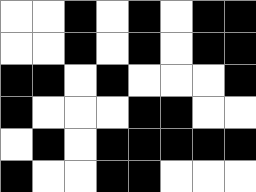[["white", "white", "black", "white", "black", "white", "black", "black"], ["white", "white", "black", "white", "black", "white", "black", "black"], ["black", "black", "white", "black", "white", "white", "white", "black"], ["black", "white", "white", "white", "black", "black", "white", "white"], ["white", "black", "white", "black", "black", "black", "black", "black"], ["black", "white", "white", "black", "black", "white", "white", "white"]]